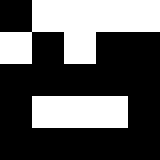[["black", "white", "white", "white", "white"], ["white", "black", "white", "black", "black"], ["black", "black", "black", "black", "black"], ["black", "white", "white", "white", "black"], ["black", "black", "black", "black", "black"]]